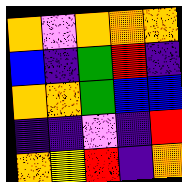[["orange", "violet", "orange", "orange", "orange"], ["blue", "indigo", "green", "red", "indigo"], ["orange", "orange", "green", "blue", "blue"], ["indigo", "indigo", "violet", "indigo", "red"], ["orange", "yellow", "red", "indigo", "orange"]]